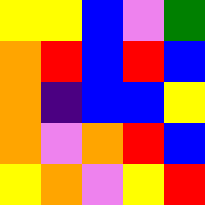[["yellow", "yellow", "blue", "violet", "green"], ["orange", "red", "blue", "red", "blue"], ["orange", "indigo", "blue", "blue", "yellow"], ["orange", "violet", "orange", "red", "blue"], ["yellow", "orange", "violet", "yellow", "red"]]